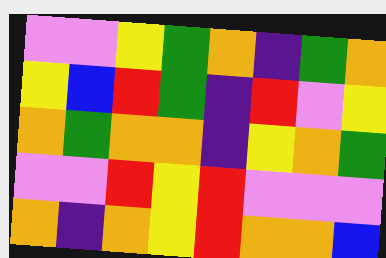[["violet", "violet", "yellow", "green", "orange", "indigo", "green", "orange"], ["yellow", "blue", "red", "green", "indigo", "red", "violet", "yellow"], ["orange", "green", "orange", "orange", "indigo", "yellow", "orange", "green"], ["violet", "violet", "red", "yellow", "red", "violet", "violet", "violet"], ["orange", "indigo", "orange", "yellow", "red", "orange", "orange", "blue"]]